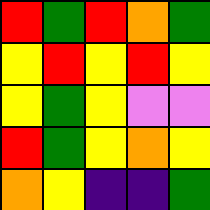[["red", "green", "red", "orange", "green"], ["yellow", "red", "yellow", "red", "yellow"], ["yellow", "green", "yellow", "violet", "violet"], ["red", "green", "yellow", "orange", "yellow"], ["orange", "yellow", "indigo", "indigo", "green"]]